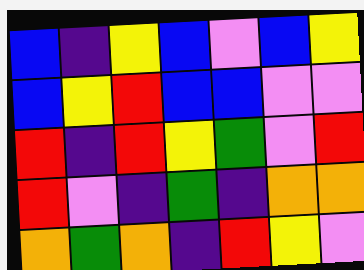[["blue", "indigo", "yellow", "blue", "violet", "blue", "yellow"], ["blue", "yellow", "red", "blue", "blue", "violet", "violet"], ["red", "indigo", "red", "yellow", "green", "violet", "red"], ["red", "violet", "indigo", "green", "indigo", "orange", "orange"], ["orange", "green", "orange", "indigo", "red", "yellow", "violet"]]